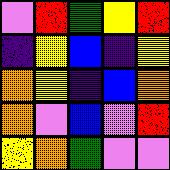[["violet", "red", "green", "yellow", "red"], ["indigo", "yellow", "blue", "indigo", "yellow"], ["orange", "yellow", "indigo", "blue", "orange"], ["orange", "violet", "blue", "violet", "red"], ["yellow", "orange", "green", "violet", "violet"]]